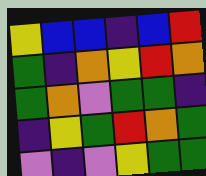[["yellow", "blue", "blue", "indigo", "blue", "red"], ["green", "indigo", "orange", "yellow", "red", "orange"], ["green", "orange", "violet", "green", "green", "indigo"], ["indigo", "yellow", "green", "red", "orange", "green"], ["violet", "indigo", "violet", "yellow", "green", "green"]]